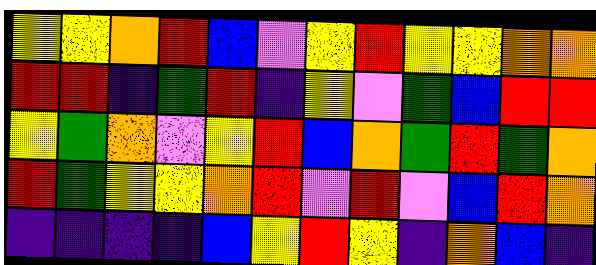[["yellow", "yellow", "orange", "red", "blue", "violet", "yellow", "red", "yellow", "yellow", "orange", "orange"], ["red", "red", "indigo", "green", "red", "indigo", "yellow", "violet", "green", "blue", "red", "red"], ["yellow", "green", "orange", "violet", "yellow", "red", "blue", "orange", "green", "red", "green", "orange"], ["red", "green", "yellow", "yellow", "orange", "red", "violet", "red", "violet", "blue", "red", "orange"], ["indigo", "indigo", "indigo", "indigo", "blue", "yellow", "red", "yellow", "indigo", "orange", "blue", "indigo"]]